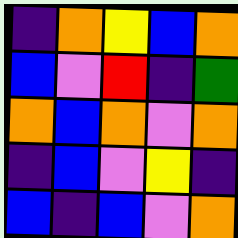[["indigo", "orange", "yellow", "blue", "orange"], ["blue", "violet", "red", "indigo", "green"], ["orange", "blue", "orange", "violet", "orange"], ["indigo", "blue", "violet", "yellow", "indigo"], ["blue", "indigo", "blue", "violet", "orange"]]